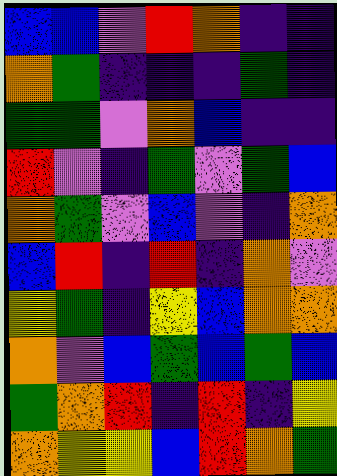[["blue", "blue", "violet", "red", "orange", "indigo", "indigo"], ["orange", "green", "indigo", "indigo", "indigo", "green", "indigo"], ["green", "green", "violet", "orange", "blue", "indigo", "indigo"], ["red", "violet", "indigo", "green", "violet", "green", "blue"], ["orange", "green", "violet", "blue", "violet", "indigo", "orange"], ["blue", "red", "indigo", "red", "indigo", "orange", "violet"], ["yellow", "green", "indigo", "yellow", "blue", "orange", "orange"], ["orange", "violet", "blue", "green", "blue", "green", "blue"], ["green", "orange", "red", "indigo", "red", "indigo", "yellow"], ["orange", "yellow", "yellow", "blue", "red", "orange", "green"]]